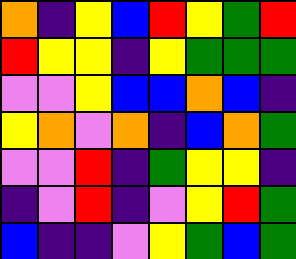[["orange", "indigo", "yellow", "blue", "red", "yellow", "green", "red"], ["red", "yellow", "yellow", "indigo", "yellow", "green", "green", "green"], ["violet", "violet", "yellow", "blue", "blue", "orange", "blue", "indigo"], ["yellow", "orange", "violet", "orange", "indigo", "blue", "orange", "green"], ["violet", "violet", "red", "indigo", "green", "yellow", "yellow", "indigo"], ["indigo", "violet", "red", "indigo", "violet", "yellow", "red", "green"], ["blue", "indigo", "indigo", "violet", "yellow", "green", "blue", "green"]]